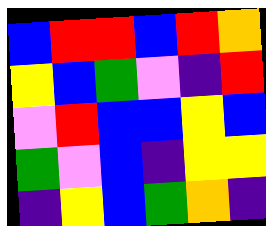[["blue", "red", "red", "blue", "red", "orange"], ["yellow", "blue", "green", "violet", "indigo", "red"], ["violet", "red", "blue", "blue", "yellow", "blue"], ["green", "violet", "blue", "indigo", "yellow", "yellow"], ["indigo", "yellow", "blue", "green", "orange", "indigo"]]